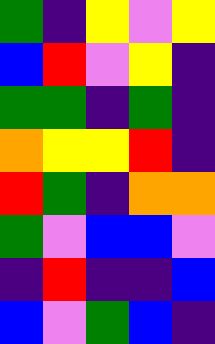[["green", "indigo", "yellow", "violet", "yellow"], ["blue", "red", "violet", "yellow", "indigo"], ["green", "green", "indigo", "green", "indigo"], ["orange", "yellow", "yellow", "red", "indigo"], ["red", "green", "indigo", "orange", "orange"], ["green", "violet", "blue", "blue", "violet"], ["indigo", "red", "indigo", "indigo", "blue"], ["blue", "violet", "green", "blue", "indigo"]]